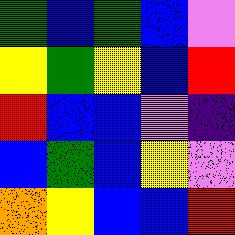[["green", "blue", "green", "blue", "violet"], ["yellow", "green", "yellow", "blue", "red"], ["red", "blue", "blue", "violet", "indigo"], ["blue", "green", "blue", "yellow", "violet"], ["orange", "yellow", "blue", "blue", "red"]]